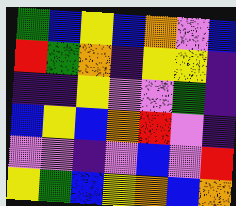[["green", "blue", "yellow", "blue", "orange", "violet", "blue"], ["red", "green", "orange", "indigo", "yellow", "yellow", "indigo"], ["indigo", "indigo", "yellow", "violet", "violet", "green", "indigo"], ["blue", "yellow", "blue", "orange", "red", "violet", "indigo"], ["violet", "violet", "indigo", "violet", "blue", "violet", "red"], ["yellow", "green", "blue", "yellow", "orange", "blue", "orange"]]